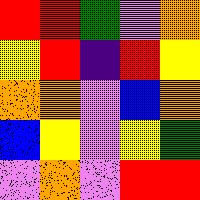[["red", "red", "green", "violet", "orange"], ["yellow", "red", "indigo", "red", "yellow"], ["orange", "orange", "violet", "blue", "orange"], ["blue", "yellow", "violet", "yellow", "green"], ["violet", "orange", "violet", "red", "red"]]